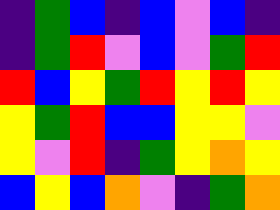[["indigo", "green", "blue", "indigo", "blue", "violet", "blue", "indigo"], ["indigo", "green", "red", "violet", "blue", "violet", "green", "red"], ["red", "blue", "yellow", "green", "red", "yellow", "red", "yellow"], ["yellow", "green", "red", "blue", "blue", "yellow", "yellow", "violet"], ["yellow", "violet", "red", "indigo", "green", "yellow", "orange", "yellow"], ["blue", "yellow", "blue", "orange", "violet", "indigo", "green", "orange"]]